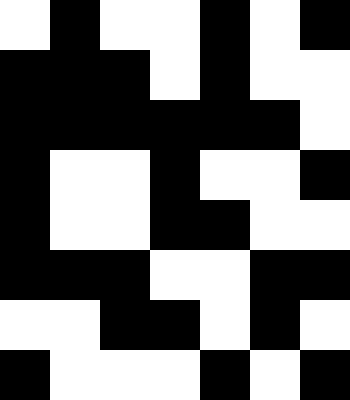[["white", "black", "white", "white", "black", "white", "black"], ["black", "black", "black", "white", "black", "white", "white"], ["black", "black", "black", "black", "black", "black", "white"], ["black", "white", "white", "black", "white", "white", "black"], ["black", "white", "white", "black", "black", "white", "white"], ["black", "black", "black", "white", "white", "black", "black"], ["white", "white", "black", "black", "white", "black", "white"], ["black", "white", "white", "white", "black", "white", "black"]]